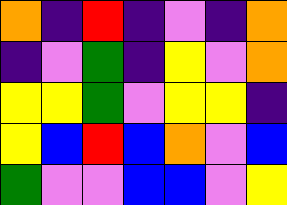[["orange", "indigo", "red", "indigo", "violet", "indigo", "orange"], ["indigo", "violet", "green", "indigo", "yellow", "violet", "orange"], ["yellow", "yellow", "green", "violet", "yellow", "yellow", "indigo"], ["yellow", "blue", "red", "blue", "orange", "violet", "blue"], ["green", "violet", "violet", "blue", "blue", "violet", "yellow"]]